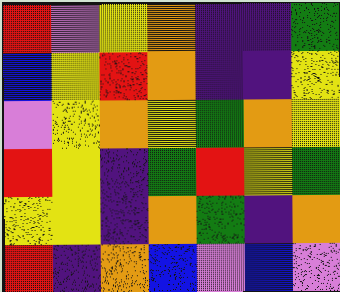[["red", "violet", "yellow", "orange", "indigo", "indigo", "green"], ["blue", "yellow", "red", "orange", "indigo", "indigo", "yellow"], ["violet", "yellow", "orange", "yellow", "green", "orange", "yellow"], ["red", "yellow", "indigo", "green", "red", "yellow", "green"], ["yellow", "yellow", "indigo", "orange", "green", "indigo", "orange"], ["red", "indigo", "orange", "blue", "violet", "blue", "violet"]]